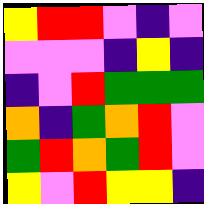[["yellow", "red", "red", "violet", "indigo", "violet"], ["violet", "violet", "violet", "indigo", "yellow", "indigo"], ["indigo", "violet", "red", "green", "green", "green"], ["orange", "indigo", "green", "orange", "red", "violet"], ["green", "red", "orange", "green", "red", "violet"], ["yellow", "violet", "red", "yellow", "yellow", "indigo"]]